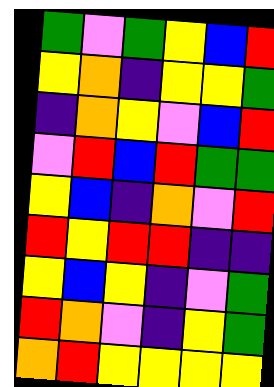[["green", "violet", "green", "yellow", "blue", "red"], ["yellow", "orange", "indigo", "yellow", "yellow", "green"], ["indigo", "orange", "yellow", "violet", "blue", "red"], ["violet", "red", "blue", "red", "green", "green"], ["yellow", "blue", "indigo", "orange", "violet", "red"], ["red", "yellow", "red", "red", "indigo", "indigo"], ["yellow", "blue", "yellow", "indigo", "violet", "green"], ["red", "orange", "violet", "indigo", "yellow", "green"], ["orange", "red", "yellow", "yellow", "yellow", "yellow"]]